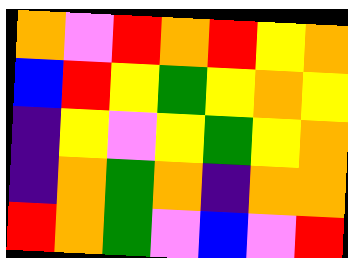[["orange", "violet", "red", "orange", "red", "yellow", "orange"], ["blue", "red", "yellow", "green", "yellow", "orange", "yellow"], ["indigo", "yellow", "violet", "yellow", "green", "yellow", "orange"], ["indigo", "orange", "green", "orange", "indigo", "orange", "orange"], ["red", "orange", "green", "violet", "blue", "violet", "red"]]